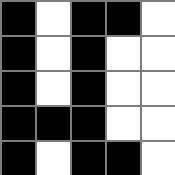[["black", "white", "black", "black", "white"], ["black", "white", "black", "white", "white"], ["black", "white", "black", "white", "white"], ["black", "black", "black", "white", "white"], ["black", "white", "black", "black", "white"]]